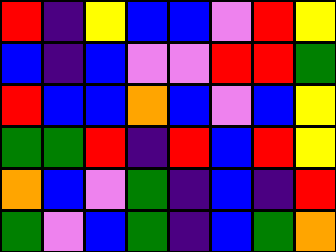[["red", "indigo", "yellow", "blue", "blue", "violet", "red", "yellow"], ["blue", "indigo", "blue", "violet", "violet", "red", "red", "green"], ["red", "blue", "blue", "orange", "blue", "violet", "blue", "yellow"], ["green", "green", "red", "indigo", "red", "blue", "red", "yellow"], ["orange", "blue", "violet", "green", "indigo", "blue", "indigo", "red"], ["green", "violet", "blue", "green", "indigo", "blue", "green", "orange"]]